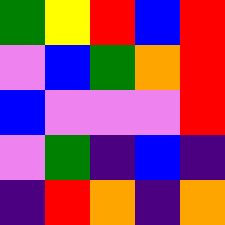[["green", "yellow", "red", "blue", "red"], ["violet", "blue", "green", "orange", "red"], ["blue", "violet", "violet", "violet", "red"], ["violet", "green", "indigo", "blue", "indigo"], ["indigo", "red", "orange", "indigo", "orange"]]